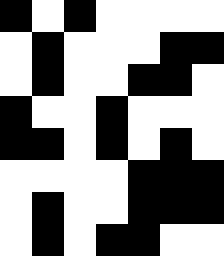[["black", "white", "black", "white", "white", "white", "white"], ["white", "black", "white", "white", "white", "black", "black"], ["white", "black", "white", "white", "black", "black", "white"], ["black", "white", "white", "black", "white", "white", "white"], ["black", "black", "white", "black", "white", "black", "white"], ["white", "white", "white", "white", "black", "black", "black"], ["white", "black", "white", "white", "black", "black", "black"], ["white", "black", "white", "black", "black", "white", "white"]]